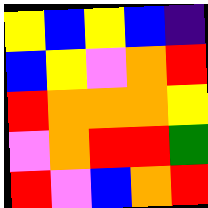[["yellow", "blue", "yellow", "blue", "indigo"], ["blue", "yellow", "violet", "orange", "red"], ["red", "orange", "orange", "orange", "yellow"], ["violet", "orange", "red", "red", "green"], ["red", "violet", "blue", "orange", "red"]]